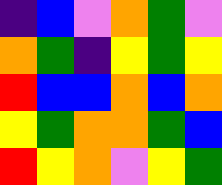[["indigo", "blue", "violet", "orange", "green", "violet"], ["orange", "green", "indigo", "yellow", "green", "yellow"], ["red", "blue", "blue", "orange", "blue", "orange"], ["yellow", "green", "orange", "orange", "green", "blue"], ["red", "yellow", "orange", "violet", "yellow", "green"]]